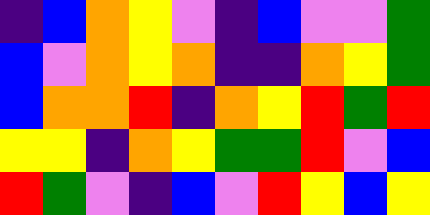[["indigo", "blue", "orange", "yellow", "violet", "indigo", "blue", "violet", "violet", "green"], ["blue", "violet", "orange", "yellow", "orange", "indigo", "indigo", "orange", "yellow", "green"], ["blue", "orange", "orange", "red", "indigo", "orange", "yellow", "red", "green", "red"], ["yellow", "yellow", "indigo", "orange", "yellow", "green", "green", "red", "violet", "blue"], ["red", "green", "violet", "indigo", "blue", "violet", "red", "yellow", "blue", "yellow"]]